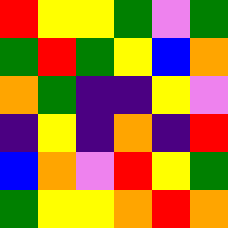[["red", "yellow", "yellow", "green", "violet", "green"], ["green", "red", "green", "yellow", "blue", "orange"], ["orange", "green", "indigo", "indigo", "yellow", "violet"], ["indigo", "yellow", "indigo", "orange", "indigo", "red"], ["blue", "orange", "violet", "red", "yellow", "green"], ["green", "yellow", "yellow", "orange", "red", "orange"]]